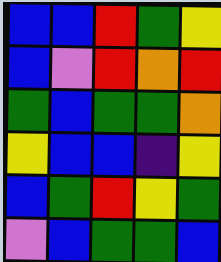[["blue", "blue", "red", "green", "yellow"], ["blue", "violet", "red", "orange", "red"], ["green", "blue", "green", "green", "orange"], ["yellow", "blue", "blue", "indigo", "yellow"], ["blue", "green", "red", "yellow", "green"], ["violet", "blue", "green", "green", "blue"]]